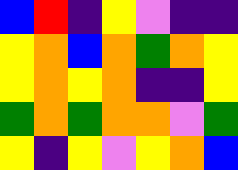[["blue", "red", "indigo", "yellow", "violet", "indigo", "indigo"], ["yellow", "orange", "blue", "orange", "green", "orange", "yellow"], ["yellow", "orange", "yellow", "orange", "indigo", "indigo", "yellow"], ["green", "orange", "green", "orange", "orange", "violet", "green"], ["yellow", "indigo", "yellow", "violet", "yellow", "orange", "blue"]]